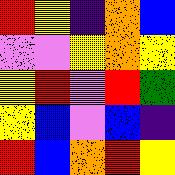[["red", "yellow", "indigo", "orange", "blue"], ["violet", "violet", "yellow", "orange", "yellow"], ["yellow", "red", "violet", "red", "green"], ["yellow", "blue", "violet", "blue", "indigo"], ["red", "blue", "orange", "red", "yellow"]]